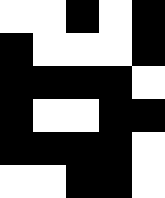[["white", "white", "black", "white", "black"], ["black", "white", "white", "white", "black"], ["black", "black", "black", "black", "white"], ["black", "white", "white", "black", "black"], ["black", "black", "black", "black", "white"], ["white", "white", "black", "black", "white"]]